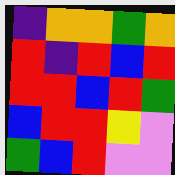[["indigo", "orange", "orange", "green", "orange"], ["red", "indigo", "red", "blue", "red"], ["red", "red", "blue", "red", "green"], ["blue", "red", "red", "yellow", "violet"], ["green", "blue", "red", "violet", "violet"]]